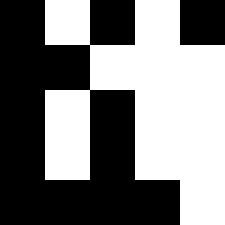[["black", "white", "black", "white", "black"], ["black", "black", "white", "white", "white"], ["black", "white", "black", "white", "white"], ["black", "white", "black", "white", "white"], ["black", "black", "black", "black", "white"]]